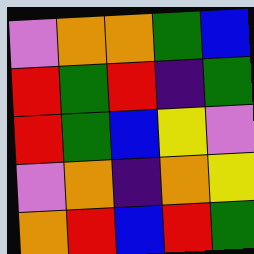[["violet", "orange", "orange", "green", "blue"], ["red", "green", "red", "indigo", "green"], ["red", "green", "blue", "yellow", "violet"], ["violet", "orange", "indigo", "orange", "yellow"], ["orange", "red", "blue", "red", "green"]]